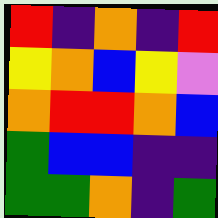[["red", "indigo", "orange", "indigo", "red"], ["yellow", "orange", "blue", "yellow", "violet"], ["orange", "red", "red", "orange", "blue"], ["green", "blue", "blue", "indigo", "indigo"], ["green", "green", "orange", "indigo", "green"]]